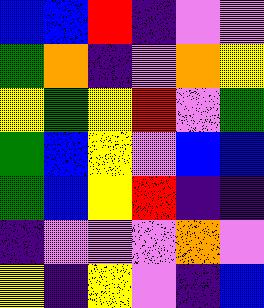[["blue", "blue", "red", "indigo", "violet", "violet"], ["green", "orange", "indigo", "violet", "orange", "yellow"], ["yellow", "green", "yellow", "red", "violet", "green"], ["green", "blue", "yellow", "violet", "blue", "blue"], ["green", "blue", "yellow", "red", "indigo", "indigo"], ["indigo", "violet", "violet", "violet", "orange", "violet"], ["yellow", "indigo", "yellow", "violet", "indigo", "blue"]]